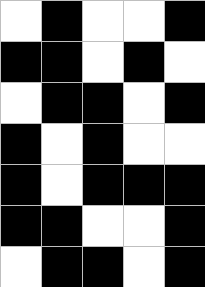[["white", "black", "white", "white", "black"], ["black", "black", "white", "black", "white"], ["white", "black", "black", "white", "black"], ["black", "white", "black", "white", "white"], ["black", "white", "black", "black", "black"], ["black", "black", "white", "white", "black"], ["white", "black", "black", "white", "black"]]